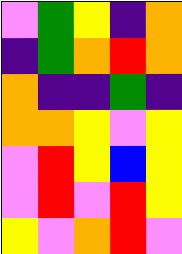[["violet", "green", "yellow", "indigo", "orange"], ["indigo", "green", "orange", "red", "orange"], ["orange", "indigo", "indigo", "green", "indigo"], ["orange", "orange", "yellow", "violet", "yellow"], ["violet", "red", "yellow", "blue", "yellow"], ["violet", "red", "violet", "red", "yellow"], ["yellow", "violet", "orange", "red", "violet"]]